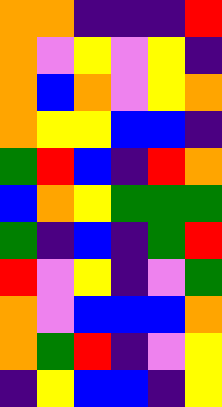[["orange", "orange", "indigo", "indigo", "indigo", "red"], ["orange", "violet", "yellow", "violet", "yellow", "indigo"], ["orange", "blue", "orange", "violet", "yellow", "orange"], ["orange", "yellow", "yellow", "blue", "blue", "indigo"], ["green", "red", "blue", "indigo", "red", "orange"], ["blue", "orange", "yellow", "green", "green", "green"], ["green", "indigo", "blue", "indigo", "green", "red"], ["red", "violet", "yellow", "indigo", "violet", "green"], ["orange", "violet", "blue", "blue", "blue", "orange"], ["orange", "green", "red", "indigo", "violet", "yellow"], ["indigo", "yellow", "blue", "blue", "indigo", "yellow"]]